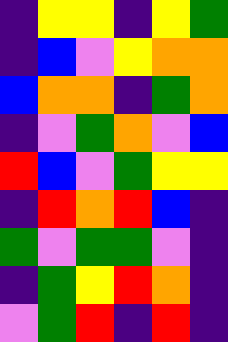[["indigo", "yellow", "yellow", "indigo", "yellow", "green"], ["indigo", "blue", "violet", "yellow", "orange", "orange"], ["blue", "orange", "orange", "indigo", "green", "orange"], ["indigo", "violet", "green", "orange", "violet", "blue"], ["red", "blue", "violet", "green", "yellow", "yellow"], ["indigo", "red", "orange", "red", "blue", "indigo"], ["green", "violet", "green", "green", "violet", "indigo"], ["indigo", "green", "yellow", "red", "orange", "indigo"], ["violet", "green", "red", "indigo", "red", "indigo"]]